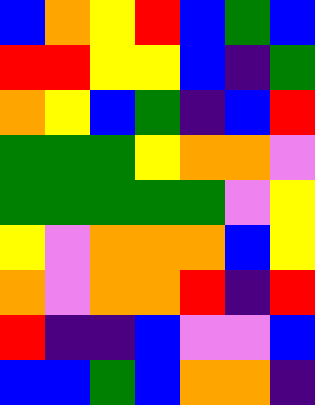[["blue", "orange", "yellow", "red", "blue", "green", "blue"], ["red", "red", "yellow", "yellow", "blue", "indigo", "green"], ["orange", "yellow", "blue", "green", "indigo", "blue", "red"], ["green", "green", "green", "yellow", "orange", "orange", "violet"], ["green", "green", "green", "green", "green", "violet", "yellow"], ["yellow", "violet", "orange", "orange", "orange", "blue", "yellow"], ["orange", "violet", "orange", "orange", "red", "indigo", "red"], ["red", "indigo", "indigo", "blue", "violet", "violet", "blue"], ["blue", "blue", "green", "blue", "orange", "orange", "indigo"]]